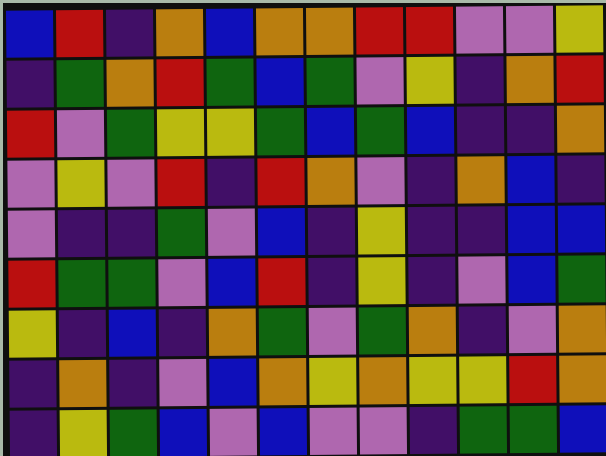[["blue", "red", "indigo", "orange", "blue", "orange", "orange", "red", "red", "violet", "violet", "yellow"], ["indigo", "green", "orange", "red", "green", "blue", "green", "violet", "yellow", "indigo", "orange", "red"], ["red", "violet", "green", "yellow", "yellow", "green", "blue", "green", "blue", "indigo", "indigo", "orange"], ["violet", "yellow", "violet", "red", "indigo", "red", "orange", "violet", "indigo", "orange", "blue", "indigo"], ["violet", "indigo", "indigo", "green", "violet", "blue", "indigo", "yellow", "indigo", "indigo", "blue", "blue"], ["red", "green", "green", "violet", "blue", "red", "indigo", "yellow", "indigo", "violet", "blue", "green"], ["yellow", "indigo", "blue", "indigo", "orange", "green", "violet", "green", "orange", "indigo", "violet", "orange"], ["indigo", "orange", "indigo", "violet", "blue", "orange", "yellow", "orange", "yellow", "yellow", "red", "orange"], ["indigo", "yellow", "green", "blue", "violet", "blue", "violet", "violet", "indigo", "green", "green", "blue"]]